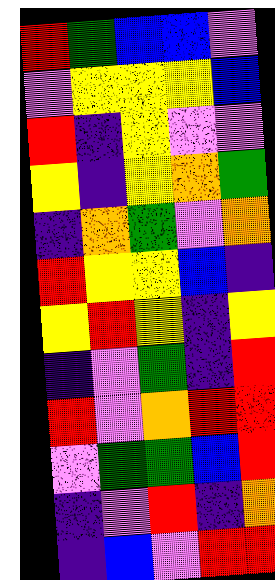[["red", "green", "blue", "blue", "violet"], ["violet", "yellow", "yellow", "yellow", "blue"], ["red", "indigo", "yellow", "violet", "violet"], ["yellow", "indigo", "yellow", "orange", "green"], ["indigo", "orange", "green", "violet", "orange"], ["red", "yellow", "yellow", "blue", "indigo"], ["yellow", "red", "yellow", "indigo", "yellow"], ["indigo", "violet", "green", "indigo", "red"], ["red", "violet", "orange", "red", "red"], ["violet", "green", "green", "blue", "red"], ["indigo", "violet", "red", "indigo", "orange"], ["indigo", "blue", "violet", "red", "red"]]